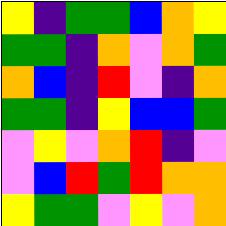[["yellow", "indigo", "green", "green", "blue", "orange", "yellow"], ["green", "green", "indigo", "orange", "violet", "orange", "green"], ["orange", "blue", "indigo", "red", "violet", "indigo", "orange"], ["green", "green", "indigo", "yellow", "blue", "blue", "green"], ["violet", "yellow", "violet", "orange", "red", "indigo", "violet"], ["violet", "blue", "red", "green", "red", "orange", "orange"], ["yellow", "green", "green", "violet", "yellow", "violet", "orange"]]